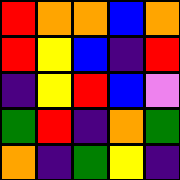[["red", "orange", "orange", "blue", "orange"], ["red", "yellow", "blue", "indigo", "red"], ["indigo", "yellow", "red", "blue", "violet"], ["green", "red", "indigo", "orange", "green"], ["orange", "indigo", "green", "yellow", "indigo"]]